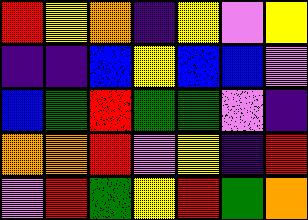[["red", "yellow", "orange", "indigo", "yellow", "violet", "yellow"], ["indigo", "indigo", "blue", "yellow", "blue", "blue", "violet"], ["blue", "green", "red", "green", "green", "violet", "indigo"], ["orange", "orange", "red", "violet", "yellow", "indigo", "red"], ["violet", "red", "green", "yellow", "red", "green", "orange"]]